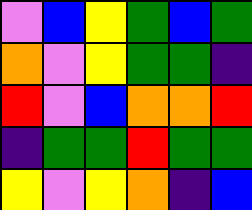[["violet", "blue", "yellow", "green", "blue", "green"], ["orange", "violet", "yellow", "green", "green", "indigo"], ["red", "violet", "blue", "orange", "orange", "red"], ["indigo", "green", "green", "red", "green", "green"], ["yellow", "violet", "yellow", "orange", "indigo", "blue"]]